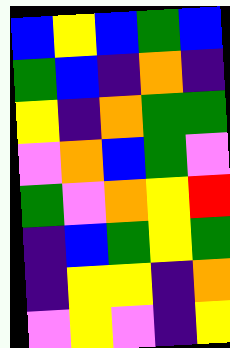[["blue", "yellow", "blue", "green", "blue"], ["green", "blue", "indigo", "orange", "indigo"], ["yellow", "indigo", "orange", "green", "green"], ["violet", "orange", "blue", "green", "violet"], ["green", "violet", "orange", "yellow", "red"], ["indigo", "blue", "green", "yellow", "green"], ["indigo", "yellow", "yellow", "indigo", "orange"], ["violet", "yellow", "violet", "indigo", "yellow"]]